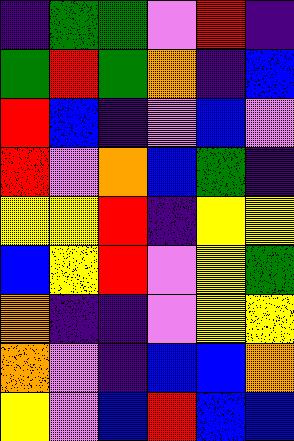[["indigo", "green", "green", "violet", "red", "indigo"], ["green", "red", "green", "orange", "indigo", "blue"], ["red", "blue", "indigo", "violet", "blue", "violet"], ["red", "violet", "orange", "blue", "green", "indigo"], ["yellow", "yellow", "red", "indigo", "yellow", "yellow"], ["blue", "yellow", "red", "violet", "yellow", "green"], ["orange", "indigo", "indigo", "violet", "yellow", "yellow"], ["orange", "violet", "indigo", "blue", "blue", "orange"], ["yellow", "violet", "blue", "red", "blue", "blue"]]